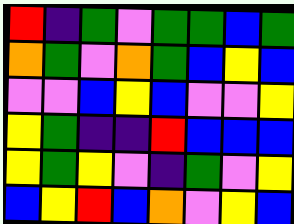[["red", "indigo", "green", "violet", "green", "green", "blue", "green"], ["orange", "green", "violet", "orange", "green", "blue", "yellow", "blue"], ["violet", "violet", "blue", "yellow", "blue", "violet", "violet", "yellow"], ["yellow", "green", "indigo", "indigo", "red", "blue", "blue", "blue"], ["yellow", "green", "yellow", "violet", "indigo", "green", "violet", "yellow"], ["blue", "yellow", "red", "blue", "orange", "violet", "yellow", "blue"]]